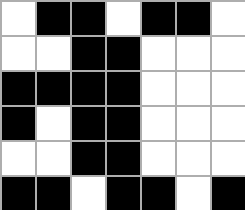[["white", "black", "black", "white", "black", "black", "white"], ["white", "white", "black", "black", "white", "white", "white"], ["black", "black", "black", "black", "white", "white", "white"], ["black", "white", "black", "black", "white", "white", "white"], ["white", "white", "black", "black", "white", "white", "white"], ["black", "black", "white", "black", "black", "white", "black"]]